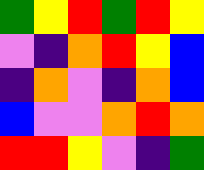[["green", "yellow", "red", "green", "red", "yellow"], ["violet", "indigo", "orange", "red", "yellow", "blue"], ["indigo", "orange", "violet", "indigo", "orange", "blue"], ["blue", "violet", "violet", "orange", "red", "orange"], ["red", "red", "yellow", "violet", "indigo", "green"]]